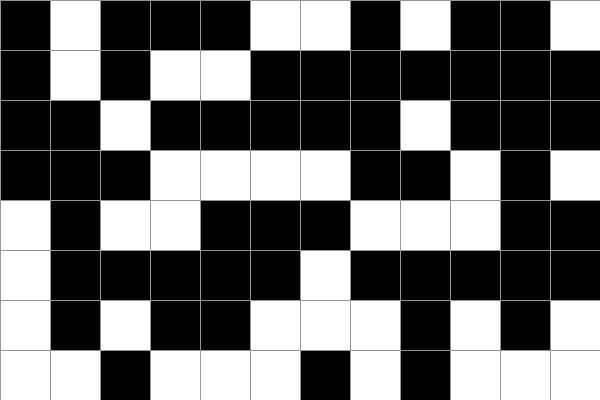[["black", "white", "black", "black", "black", "white", "white", "black", "white", "black", "black", "white"], ["black", "white", "black", "white", "white", "black", "black", "black", "black", "black", "black", "black"], ["black", "black", "white", "black", "black", "black", "black", "black", "white", "black", "black", "black"], ["black", "black", "black", "white", "white", "white", "white", "black", "black", "white", "black", "white"], ["white", "black", "white", "white", "black", "black", "black", "white", "white", "white", "black", "black"], ["white", "black", "black", "black", "black", "black", "white", "black", "black", "black", "black", "black"], ["white", "black", "white", "black", "black", "white", "white", "white", "black", "white", "black", "white"], ["white", "white", "black", "white", "white", "white", "black", "white", "black", "white", "white", "white"]]